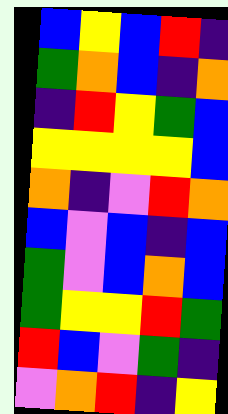[["blue", "yellow", "blue", "red", "indigo"], ["green", "orange", "blue", "indigo", "orange"], ["indigo", "red", "yellow", "green", "blue"], ["yellow", "yellow", "yellow", "yellow", "blue"], ["orange", "indigo", "violet", "red", "orange"], ["blue", "violet", "blue", "indigo", "blue"], ["green", "violet", "blue", "orange", "blue"], ["green", "yellow", "yellow", "red", "green"], ["red", "blue", "violet", "green", "indigo"], ["violet", "orange", "red", "indigo", "yellow"]]